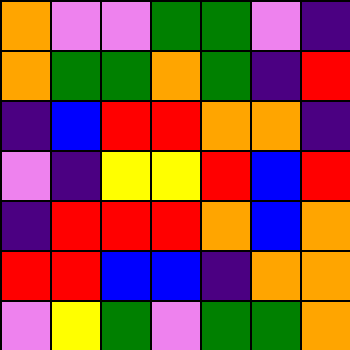[["orange", "violet", "violet", "green", "green", "violet", "indigo"], ["orange", "green", "green", "orange", "green", "indigo", "red"], ["indigo", "blue", "red", "red", "orange", "orange", "indigo"], ["violet", "indigo", "yellow", "yellow", "red", "blue", "red"], ["indigo", "red", "red", "red", "orange", "blue", "orange"], ["red", "red", "blue", "blue", "indigo", "orange", "orange"], ["violet", "yellow", "green", "violet", "green", "green", "orange"]]